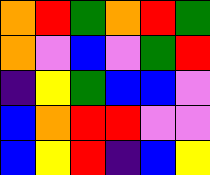[["orange", "red", "green", "orange", "red", "green"], ["orange", "violet", "blue", "violet", "green", "red"], ["indigo", "yellow", "green", "blue", "blue", "violet"], ["blue", "orange", "red", "red", "violet", "violet"], ["blue", "yellow", "red", "indigo", "blue", "yellow"]]